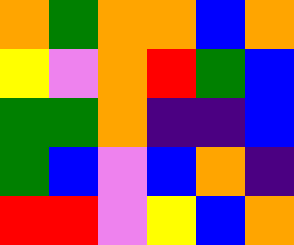[["orange", "green", "orange", "orange", "blue", "orange"], ["yellow", "violet", "orange", "red", "green", "blue"], ["green", "green", "orange", "indigo", "indigo", "blue"], ["green", "blue", "violet", "blue", "orange", "indigo"], ["red", "red", "violet", "yellow", "blue", "orange"]]